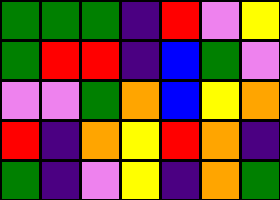[["green", "green", "green", "indigo", "red", "violet", "yellow"], ["green", "red", "red", "indigo", "blue", "green", "violet"], ["violet", "violet", "green", "orange", "blue", "yellow", "orange"], ["red", "indigo", "orange", "yellow", "red", "orange", "indigo"], ["green", "indigo", "violet", "yellow", "indigo", "orange", "green"]]